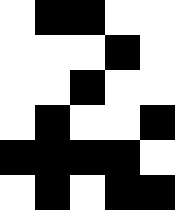[["white", "black", "black", "white", "white"], ["white", "white", "white", "black", "white"], ["white", "white", "black", "white", "white"], ["white", "black", "white", "white", "black"], ["black", "black", "black", "black", "white"], ["white", "black", "white", "black", "black"]]